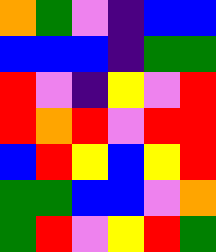[["orange", "green", "violet", "indigo", "blue", "blue"], ["blue", "blue", "blue", "indigo", "green", "green"], ["red", "violet", "indigo", "yellow", "violet", "red"], ["red", "orange", "red", "violet", "red", "red"], ["blue", "red", "yellow", "blue", "yellow", "red"], ["green", "green", "blue", "blue", "violet", "orange"], ["green", "red", "violet", "yellow", "red", "green"]]